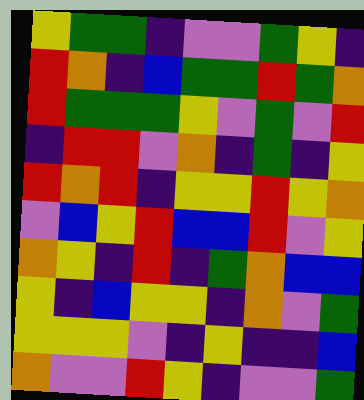[["yellow", "green", "green", "indigo", "violet", "violet", "green", "yellow", "indigo"], ["red", "orange", "indigo", "blue", "green", "green", "red", "green", "orange"], ["red", "green", "green", "green", "yellow", "violet", "green", "violet", "red"], ["indigo", "red", "red", "violet", "orange", "indigo", "green", "indigo", "yellow"], ["red", "orange", "red", "indigo", "yellow", "yellow", "red", "yellow", "orange"], ["violet", "blue", "yellow", "red", "blue", "blue", "red", "violet", "yellow"], ["orange", "yellow", "indigo", "red", "indigo", "green", "orange", "blue", "blue"], ["yellow", "indigo", "blue", "yellow", "yellow", "indigo", "orange", "violet", "green"], ["yellow", "yellow", "yellow", "violet", "indigo", "yellow", "indigo", "indigo", "blue"], ["orange", "violet", "violet", "red", "yellow", "indigo", "violet", "violet", "green"]]